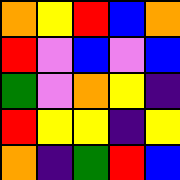[["orange", "yellow", "red", "blue", "orange"], ["red", "violet", "blue", "violet", "blue"], ["green", "violet", "orange", "yellow", "indigo"], ["red", "yellow", "yellow", "indigo", "yellow"], ["orange", "indigo", "green", "red", "blue"]]